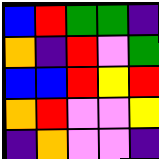[["blue", "red", "green", "green", "indigo"], ["orange", "indigo", "red", "violet", "green"], ["blue", "blue", "red", "yellow", "red"], ["orange", "red", "violet", "violet", "yellow"], ["indigo", "orange", "violet", "violet", "indigo"]]